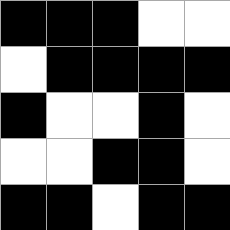[["black", "black", "black", "white", "white"], ["white", "black", "black", "black", "black"], ["black", "white", "white", "black", "white"], ["white", "white", "black", "black", "white"], ["black", "black", "white", "black", "black"]]